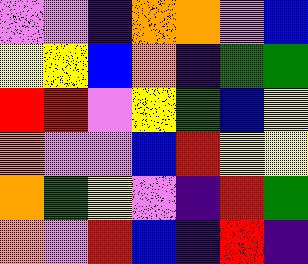[["violet", "violet", "indigo", "orange", "orange", "violet", "blue"], ["yellow", "yellow", "blue", "orange", "indigo", "green", "green"], ["red", "red", "violet", "yellow", "green", "blue", "yellow"], ["orange", "violet", "violet", "blue", "red", "yellow", "yellow"], ["orange", "green", "yellow", "violet", "indigo", "red", "green"], ["orange", "violet", "red", "blue", "indigo", "red", "indigo"]]